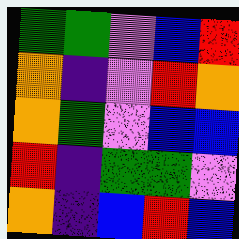[["green", "green", "violet", "blue", "red"], ["orange", "indigo", "violet", "red", "orange"], ["orange", "green", "violet", "blue", "blue"], ["red", "indigo", "green", "green", "violet"], ["orange", "indigo", "blue", "red", "blue"]]